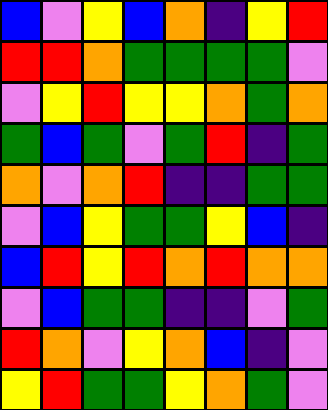[["blue", "violet", "yellow", "blue", "orange", "indigo", "yellow", "red"], ["red", "red", "orange", "green", "green", "green", "green", "violet"], ["violet", "yellow", "red", "yellow", "yellow", "orange", "green", "orange"], ["green", "blue", "green", "violet", "green", "red", "indigo", "green"], ["orange", "violet", "orange", "red", "indigo", "indigo", "green", "green"], ["violet", "blue", "yellow", "green", "green", "yellow", "blue", "indigo"], ["blue", "red", "yellow", "red", "orange", "red", "orange", "orange"], ["violet", "blue", "green", "green", "indigo", "indigo", "violet", "green"], ["red", "orange", "violet", "yellow", "orange", "blue", "indigo", "violet"], ["yellow", "red", "green", "green", "yellow", "orange", "green", "violet"]]